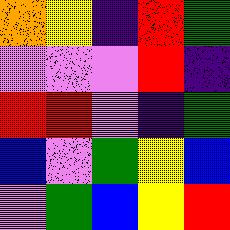[["orange", "yellow", "indigo", "red", "green"], ["violet", "violet", "violet", "red", "indigo"], ["red", "red", "violet", "indigo", "green"], ["blue", "violet", "green", "yellow", "blue"], ["violet", "green", "blue", "yellow", "red"]]